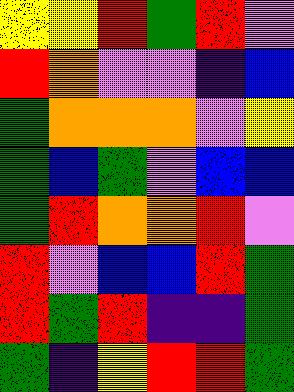[["yellow", "yellow", "red", "green", "red", "violet"], ["red", "orange", "violet", "violet", "indigo", "blue"], ["green", "orange", "orange", "orange", "violet", "yellow"], ["green", "blue", "green", "violet", "blue", "blue"], ["green", "red", "orange", "orange", "red", "violet"], ["red", "violet", "blue", "blue", "red", "green"], ["red", "green", "red", "indigo", "indigo", "green"], ["green", "indigo", "yellow", "red", "red", "green"]]